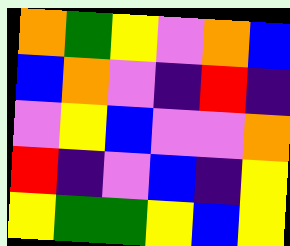[["orange", "green", "yellow", "violet", "orange", "blue"], ["blue", "orange", "violet", "indigo", "red", "indigo"], ["violet", "yellow", "blue", "violet", "violet", "orange"], ["red", "indigo", "violet", "blue", "indigo", "yellow"], ["yellow", "green", "green", "yellow", "blue", "yellow"]]